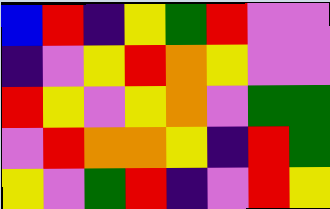[["blue", "red", "indigo", "yellow", "green", "red", "violet", "violet"], ["indigo", "violet", "yellow", "red", "orange", "yellow", "violet", "violet"], ["red", "yellow", "violet", "yellow", "orange", "violet", "green", "green"], ["violet", "red", "orange", "orange", "yellow", "indigo", "red", "green"], ["yellow", "violet", "green", "red", "indigo", "violet", "red", "yellow"]]